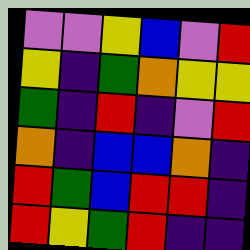[["violet", "violet", "yellow", "blue", "violet", "red"], ["yellow", "indigo", "green", "orange", "yellow", "yellow"], ["green", "indigo", "red", "indigo", "violet", "red"], ["orange", "indigo", "blue", "blue", "orange", "indigo"], ["red", "green", "blue", "red", "red", "indigo"], ["red", "yellow", "green", "red", "indigo", "indigo"]]